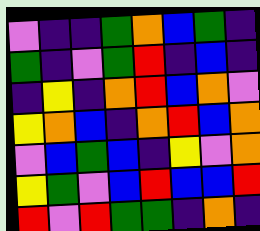[["violet", "indigo", "indigo", "green", "orange", "blue", "green", "indigo"], ["green", "indigo", "violet", "green", "red", "indigo", "blue", "indigo"], ["indigo", "yellow", "indigo", "orange", "red", "blue", "orange", "violet"], ["yellow", "orange", "blue", "indigo", "orange", "red", "blue", "orange"], ["violet", "blue", "green", "blue", "indigo", "yellow", "violet", "orange"], ["yellow", "green", "violet", "blue", "red", "blue", "blue", "red"], ["red", "violet", "red", "green", "green", "indigo", "orange", "indigo"]]